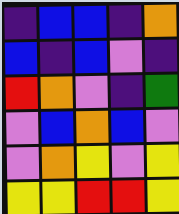[["indigo", "blue", "blue", "indigo", "orange"], ["blue", "indigo", "blue", "violet", "indigo"], ["red", "orange", "violet", "indigo", "green"], ["violet", "blue", "orange", "blue", "violet"], ["violet", "orange", "yellow", "violet", "yellow"], ["yellow", "yellow", "red", "red", "yellow"]]